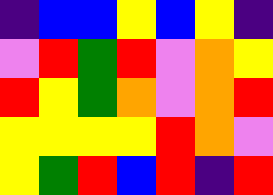[["indigo", "blue", "blue", "yellow", "blue", "yellow", "indigo"], ["violet", "red", "green", "red", "violet", "orange", "yellow"], ["red", "yellow", "green", "orange", "violet", "orange", "red"], ["yellow", "yellow", "yellow", "yellow", "red", "orange", "violet"], ["yellow", "green", "red", "blue", "red", "indigo", "red"]]